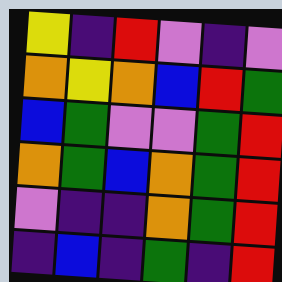[["yellow", "indigo", "red", "violet", "indigo", "violet"], ["orange", "yellow", "orange", "blue", "red", "green"], ["blue", "green", "violet", "violet", "green", "red"], ["orange", "green", "blue", "orange", "green", "red"], ["violet", "indigo", "indigo", "orange", "green", "red"], ["indigo", "blue", "indigo", "green", "indigo", "red"]]